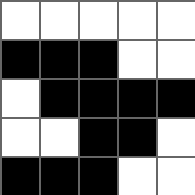[["white", "white", "white", "white", "white"], ["black", "black", "black", "white", "white"], ["white", "black", "black", "black", "black"], ["white", "white", "black", "black", "white"], ["black", "black", "black", "white", "white"]]